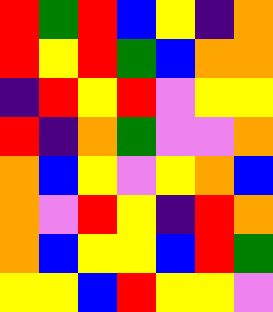[["red", "green", "red", "blue", "yellow", "indigo", "orange"], ["red", "yellow", "red", "green", "blue", "orange", "orange"], ["indigo", "red", "yellow", "red", "violet", "yellow", "yellow"], ["red", "indigo", "orange", "green", "violet", "violet", "orange"], ["orange", "blue", "yellow", "violet", "yellow", "orange", "blue"], ["orange", "violet", "red", "yellow", "indigo", "red", "orange"], ["orange", "blue", "yellow", "yellow", "blue", "red", "green"], ["yellow", "yellow", "blue", "red", "yellow", "yellow", "violet"]]